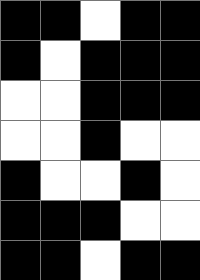[["black", "black", "white", "black", "black"], ["black", "white", "black", "black", "black"], ["white", "white", "black", "black", "black"], ["white", "white", "black", "white", "white"], ["black", "white", "white", "black", "white"], ["black", "black", "black", "white", "white"], ["black", "black", "white", "black", "black"]]